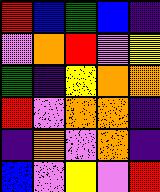[["red", "blue", "green", "blue", "indigo"], ["violet", "orange", "red", "violet", "yellow"], ["green", "indigo", "yellow", "orange", "orange"], ["red", "violet", "orange", "orange", "indigo"], ["indigo", "orange", "violet", "orange", "indigo"], ["blue", "violet", "yellow", "violet", "red"]]